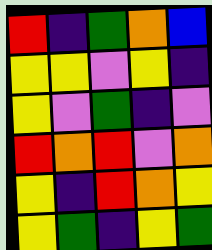[["red", "indigo", "green", "orange", "blue"], ["yellow", "yellow", "violet", "yellow", "indigo"], ["yellow", "violet", "green", "indigo", "violet"], ["red", "orange", "red", "violet", "orange"], ["yellow", "indigo", "red", "orange", "yellow"], ["yellow", "green", "indigo", "yellow", "green"]]